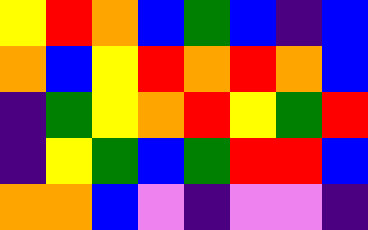[["yellow", "red", "orange", "blue", "green", "blue", "indigo", "blue"], ["orange", "blue", "yellow", "red", "orange", "red", "orange", "blue"], ["indigo", "green", "yellow", "orange", "red", "yellow", "green", "red"], ["indigo", "yellow", "green", "blue", "green", "red", "red", "blue"], ["orange", "orange", "blue", "violet", "indigo", "violet", "violet", "indigo"]]